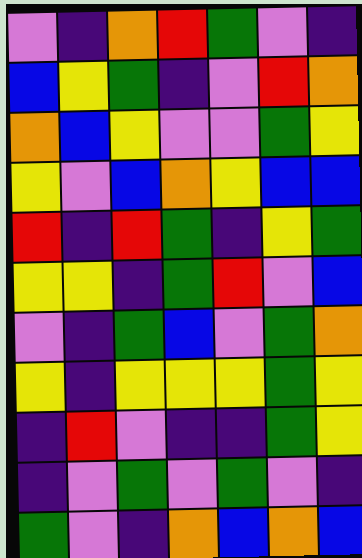[["violet", "indigo", "orange", "red", "green", "violet", "indigo"], ["blue", "yellow", "green", "indigo", "violet", "red", "orange"], ["orange", "blue", "yellow", "violet", "violet", "green", "yellow"], ["yellow", "violet", "blue", "orange", "yellow", "blue", "blue"], ["red", "indigo", "red", "green", "indigo", "yellow", "green"], ["yellow", "yellow", "indigo", "green", "red", "violet", "blue"], ["violet", "indigo", "green", "blue", "violet", "green", "orange"], ["yellow", "indigo", "yellow", "yellow", "yellow", "green", "yellow"], ["indigo", "red", "violet", "indigo", "indigo", "green", "yellow"], ["indigo", "violet", "green", "violet", "green", "violet", "indigo"], ["green", "violet", "indigo", "orange", "blue", "orange", "blue"]]